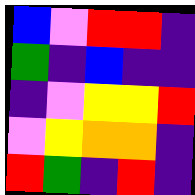[["blue", "violet", "red", "red", "indigo"], ["green", "indigo", "blue", "indigo", "indigo"], ["indigo", "violet", "yellow", "yellow", "red"], ["violet", "yellow", "orange", "orange", "indigo"], ["red", "green", "indigo", "red", "indigo"]]